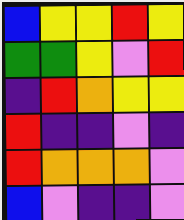[["blue", "yellow", "yellow", "red", "yellow"], ["green", "green", "yellow", "violet", "red"], ["indigo", "red", "orange", "yellow", "yellow"], ["red", "indigo", "indigo", "violet", "indigo"], ["red", "orange", "orange", "orange", "violet"], ["blue", "violet", "indigo", "indigo", "violet"]]